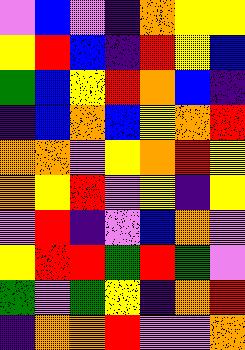[["violet", "blue", "violet", "indigo", "orange", "yellow", "yellow"], ["yellow", "red", "blue", "indigo", "red", "yellow", "blue"], ["green", "blue", "yellow", "red", "orange", "blue", "indigo"], ["indigo", "blue", "orange", "blue", "yellow", "orange", "red"], ["orange", "orange", "violet", "yellow", "orange", "red", "yellow"], ["orange", "yellow", "red", "violet", "yellow", "indigo", "yellow"], ["violet", "red", "indigo", "violet", "blue", "orange", "violet"], ["yellow", "red", "red", "green", "red", "green", "violet"], ["green", "violet", "green", "yellow", "indigo", "orange", "red"], ["indigo", "orange", "orange", "red", "violet", "violet", "orange"]]